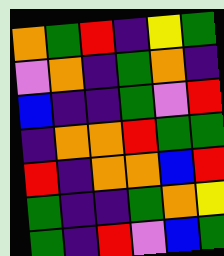[["orange", "green", "red", "indigo", "yellow", "green"], ["violet", "orange", "indigo", "green", "orange", "indigo"], ["blue", "indigo", "indigo", "green", "violet", "red"], ["indigo", "orange", "orange", "red", "green", "green"], ["red", "indigo", "orange", "orange", "blue", "red"], ["green", "indigo", "indigo", "green", "orange", "yellow"], ["green", "indigo", "red", "violet", "blue", "green"]]